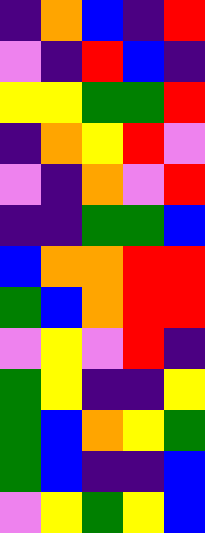[["indigo", "orange", "blue", "indigo", "red"], ["violet", "indigo", "red", "blue", "indigo"], ["yellow", "yellow", "green", "green", "red"], ["indigo", "orange", "yellow", "red", "violet"], ["violet", "indigo", "orange", "violet", "red"], ["indigo", "indigo", "green", "green", "blue"], ["blue", "orange", "orange", "red", "red"], ["green", "blue", "orange", "red", "red"], ["violet", "yellow", "violet", "red", "indigo"], ["green", "yellow", "indigo", "indigo", "yellow"], ["green", "blue", "orange", "yellow", "green"], ["green", "blue", "indigo", "indigo", "blue"], ["violet", "yellow", "green", "yellow", "blue"]]